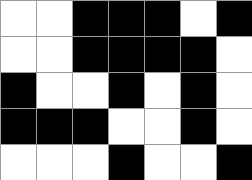[["white", "white", "black", "black", "black", "white", "black"], ["white", "white", "black", "black", "black", "black", "white"], ["black", "white", "white", "black", "white", "black", "white"], ["black", "black", "black", "white", "white", "black", "white"], ["white", "white", "white", "black", "white", "white", "black"]]